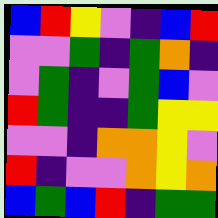[["blue", "red", "yellow", "violet", "indigo", "blue", "red"], ["violet", "violet", "green", "indigo", "green", "orange", "indigo"], ["violet", "green", "indigo", "violet", "green", "blue", "violet"], ["red", "green", "indigo", "indigo", "green", "yellow", "yellow"], ["violet", "violet", "indigo", "orange", "orange", "yellow", "violet"], ["red", "indigo", "violet", "violet", "orange", "yellow", "orange"], ["blue", "green", "blue", "red", "indigo", "green", "green"]]